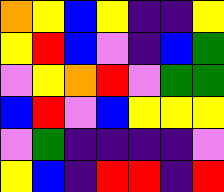[["orange", "yellow", "blue", "yellow", "indigo", "indigo", "yellow"], ["yellow", "red", "blue", "violet", "indigo", "blue", "green"], ["violet", "yellow", "orange", "red", "violet", "green", "green"], ["blue", "red", "violet", "blue", "yellow", "yellow", "yellow"], ["violet", "green", "indigo", "indigo", "indigo", "indigo", "violet"], ["yellow", "blue", "indigo", "red", "red", "indigo", "red"]]